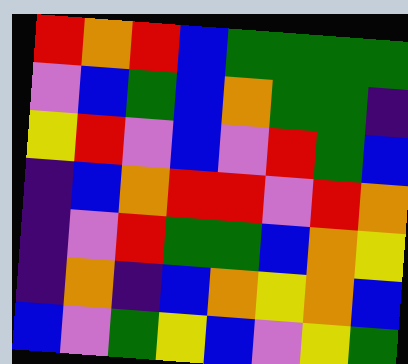[["red", "orange", "red", "blue", "green", "green", "green", "green"], ["violet", "blue", "green", "blue", "orange", "green", "green", "indigo"], ["yellow", "red", "violet", "blue", "violet", "red", "green", "blue"], ["indigo", "blue", "orange", "red", "red", "violet", "red", "orange"], ["indigo", "violet", "red", "green", "green", "blue", "orange", "yellow"], ["indigo", "orange", "indigo", "blue", "orange", "yellow", "orange", "blue"], ["blue", "violet", "green", "yellow", "blue", "violet", "yellow", "green"]]